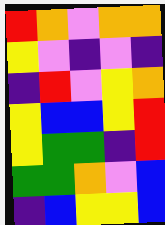[["red", "orange", "violet", "orange", "orange"], ["yellow", "violet", "indigo", "violet", "indigo"], ["indigo", "red", "violet", "yellow", "orange"], ["yellow", "blue", "blue", "yellow", "red"], ["yellow", "green", "green", "indigo", "red"], ["green", "green", "orange", "violet", "blue"], ["indigo", "blue", "yellow", "yellow", "blue"]]